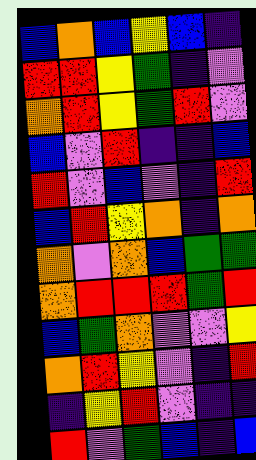[["blue", "orange", "blue", "yellow", "blue", "indigo"], ["red", "red", "yellow", "green", "indigo", "violet"], ["orange", "red", "yellow", "green", "red", "violet"], ["blue", "violet", "red", "indigo", "indigo", "blue"], ["red", "violet", "blue", "violet", "indigo", "red"], ["blue", "red", "yellow", "orange", "indigo", "orange"], ["orange", "violet", "orange", "blue", "green", "green"], ["orange", "red", "red", "red", "green", "red"], ["blue", "green", "orange", "violet", "violet", "yellow"], ["orange", "red", "yellow", "violet", "indigo", "red"], ["indigo", "yellow", "red", "violet", "indigo", "indigo"], ["red", "violet", "green", "blue", "indigo", "blue"]]